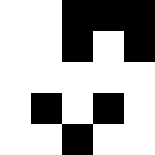[["white", "white", "black", "black", "black"], ["white", "white", "black", "white", "black"], ["white", "white", "white", "white", "white"], ["white", "black", "white", "black", "white"], ["white", "white", "black", "white", "white"]]